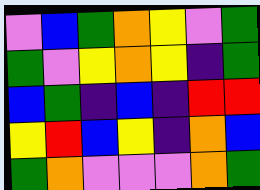[["violet", "blue", "green", "orange", "yellow", "violet", "green"], ["green", "violet", "yellow", "orange", "yellow", "indigo", "green"], ["blue", "green", "indigo", "blue", "indigo", "red", "red"], ["yellow", "red", "blue", "yellow", "indigo", "orange", "blue"], ["green", "orange", "violet", "violet", "violet", "orange", "green"]]